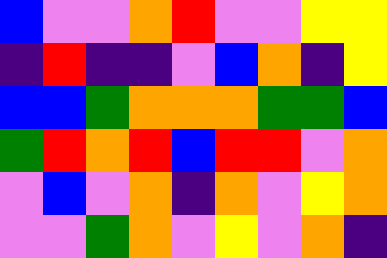[["blue", "violet", "violet", "orange", "red", "violet", "violet", "yellow", "yellow"], ["indigo", "red", "indigo", "indigo", "violet", "blue", "orange", "indigo", "yellow"], ["blue", "blue", "green", "orange", "orange", "orange", "green", "green", "blue"], ["green", "red", "orange", "red", "blue", "red", "red", "violet", "orange"], ["violet", "blue", "violet", "orange", "indigo", "orange", "violet", "yellow", "orange"], ["violet", "violet", "green", "orange", "violet", "yellow", "violet", "orange", "indigo"]]